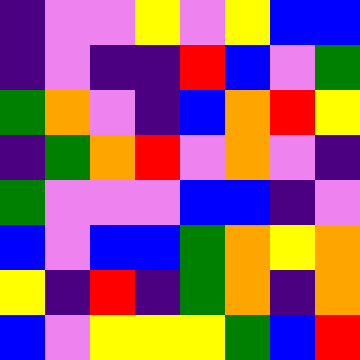[["indigo", "violet", "violet", "yellow", "violet", "yellow", "blue", "blue"], ["indigo", "violet", "indigo", "indigo", "red", "blue", "violet", "green"], ["green", "orange", "violet", "indigo", "blue", "orange", "red", "yellow"], ["indigo", "green", "orange", "red", "violet", "orange", "violet", "indigo"], ["green", "violet", "violet", "violet", "blue", "blue", "indigo", "violet"], ["blue", "violet", "blue", "blue", "green", "orange", "yellow", "orange"], ["yellow", "indigo", "red", "indigo", "green", "orange", "indigo", "orange"], ["blue", "violet", "yellow", "yellow", "yellow", "green", "blue", "red"]]